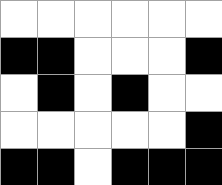[["white", "white", "white", "white", "white", "white"], ["black", "black", "white", "white", "white", "black"], ["white", "black", "white", "black", "white", "white"], ["white", "white", "white", "white", "white", "black"], ["black", "black", "white", "black", "black", "black"]]